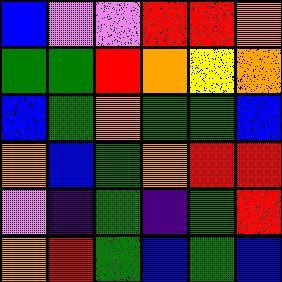[["blue", "violet", "violet", "red", "red", "orange"], ["green", "green", "red", "orange", "yellow", "orange"], ["blue", "green", "orange", "green", "green", "blue"], ["orange", "blue", "green", "orange", "red", "red"], ["violet", "indigo", "green", "indigo", "green", "red"], ["orange", "red", "green", "blue", "green", "blue"]]